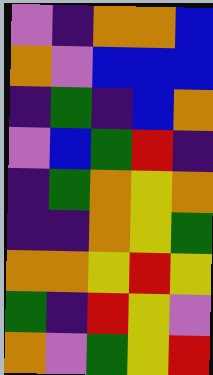[["violet", "indigo", "orange", "orange", "blue"], ["orange", "violet", "blue", "blue", "blue"], ["indigo", "green", "indigo", "blue", "orange"], ["violet", "blue", "green", "red", "indigo"], ["indigo", "green", "orange", "yellow", "orange"], ["indigo", "indigo", "orange", "yellow", "green"], ["orange", "orange", "yellow", "red", "yellow"], ["green", "indigo", "red", "yellow", "violet"], ["orange", "violet", "green", "yellow", "red"]]